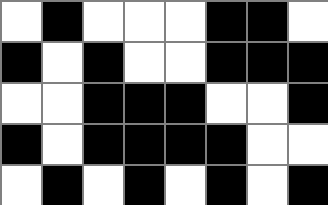[["white", "black", "white", "white", "white", "black", "black", "white"], ["black", "white", "black", "white", "white", "black", "black", "black"], ["white", "white", "black", "black", "black", "white", "white", "black"], ["black", "white", "black", "black", "black", "black", "white", "white"], ["white", "black", "white", "black", "white", "black", "white", "black"]]